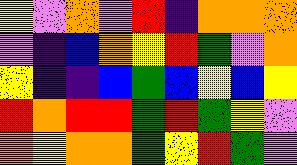[["yellow", "violet", "orange", "violet", "red", "indigo", "orange", "orange", "orange"], ["violet", "indigo", "blue", "orange", "yellow", "red", "green", "violet", "orange"], ["yellow", "indigo", "indigo", "blue", "green", "blue", "yellow", "blue", "yellow"], ["red", "orange", "red", "red", "green", "red", "green", "yellow", "violet"], ["orange", "yellow", "orange", "orange", "green", "yellow", "red", "green", "violet"]]